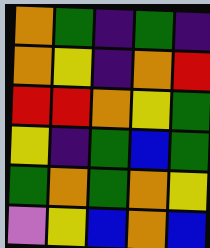[["orange", "green", "indigo", "green", "indigo"], ["orange", "yellow", "indigo", "orange", "red"], ["red", "red", "orange", "yellow", "green"], ["yellow", "indigo", "green", "blue", "green"], ["green", "orange", "green", "orange", "yellow"], ["violet", "yellow", "blue", "orange", "blue"]]